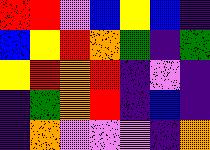[["red", "red", "violet", "blue", "yellow", "blue", "indigo"], ["blue", "yellow", "red", "orange", "green", "indigo", "green"], ["yellow", "red", "orange", "red", "indigo", "violet", "indigo"], ["indigo", "green", "orange", "red", "indigo", "blue", "indigo"], ["indigo", "orange", "violet", "violet", "violet", "indigo", "orange"]]